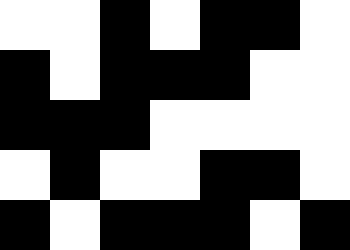[["white", "white", "black", "white", "black", "black", "white"], ["black", "white", "black", "black", "black", "white", "white"], ["black", "black", "black", "white", "white", "white", "white"], ["white", "black", "white", "white", "black", "black", "white"], ["black", "white", "black", "black", "black", "white", "black"]]